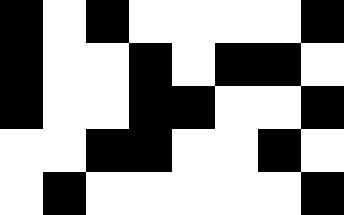[["black", "white", "black", "white", "white", "white", "white", "black"], ["black", "white", "white", "black", "white", "black", "black", "white"], ["black", "white", "white", "black", "black", "white", "white", "black"], ["white", "white", "black", "black", "white", "white", "black", "white"], ["white", "black", "white", "white", "white", "white", "white", "black"]]